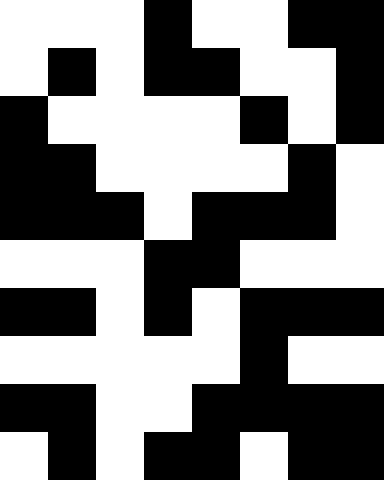[["white", "white", "white", "black", "white", "white", "black", "black"], ["white", "black", "white", "black", "black", "white", "white", "black"], ["black", "white", "white", "white", "white", "black", "white", "black"], ["black", "black", "white", "white", "white", "white", "black", "white"], ["black", "black", "black", "white", "black", "black", "black", "white"], ["white", "white", "white", "black", "black", "white", "white", "white"], ["black", "black", "white", "black", "white", "black", "black", "black"], ["white", "white", "white", "white", "white", "black", "white", "white"], ["black", "black", "white", "white", "black", "black", "black", "black"], ["white", "black", "white", "black", "black", "white", "black", "black"]]